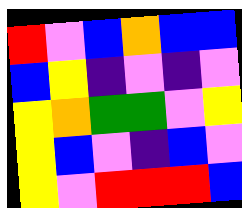[["red", "violet", "blue", "orange", "blue", "blue"], ["blue", "yellow", "indigo", "violet", "indigo", "violet"], ["yellow", "orange", "green", "green", "violet", "yellow"], ["yellow", "blue", "violet", "indigo", "blue", "violet"], ["yellow", "violet", "red", "red", "red", "blue"]]